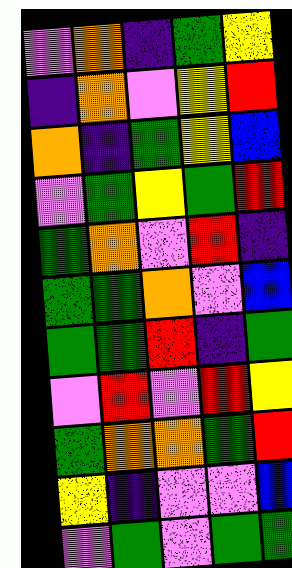[["violet", "orange", "indigo", "green", "yellow"], ["indigo", "orange", "violet", "yellow", "red"], ["orange", "indigo", "green", "yellow", "blue"], ["violet", "green", "yellow", "green", "red"], ["green", "orange", "violet", "red", "indigo"], ["green", "green", "orange", "violet", "blue"], ["green", "green", "red", "indigo", "green"], ["violet", "red", "violet", "red", "yellow"], ["green", "orange", "orange", "green", "red"], ["yellow", "indigo", "violet", "violet", "blue"], ["violet", "green", "violet", "green", "green"]]